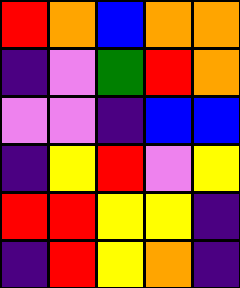[["red", "orange", "blue", "orange", "orange"], ["indigo", "violet", "green", "red", "orange"], ["violet", "violet", "indigo", "blue", "blue"], ["indigo", "yellow", "red", "violet", "yellow"], ["red", "red", "yellow", "yellow", "indigo"], ["indigo", "red", "yellow", "orange", "indigo"]]